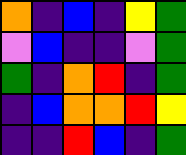[["orange", "indigo", "blue", "indigo", "yellow", "green"], ["violet", "blue", "indigo", "indigo", "violet", "green"], ["green", "indigo", "orange", "red", "indigo", "green"], ["indigo", "blue", "orange", "orange", "red", "yellow"], ["indigo", "indigo", "red", "blue", "indigo", "green"]]